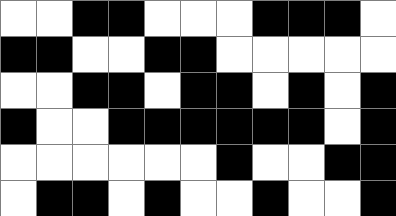[["white", "white", "black", "black", "white", "white", "white", "black", "black", "black", "white"], ["black", "black", "white", "white", "black", "black", "white", "white", "white", "white", "white"], ["white", "white", "black", "black", "white", "black", "black", "white", "black", "white", "black"], ["black", "white", "white", "black", "black", "black", "black", "black", "black", "white", "black"], ["white", "white", "white", "white", "white", "white", "black", "white", "white", "black", "black"], ["white", "black", "black", "white", "black", "white", "white", "black", "white", "white", "black"]]